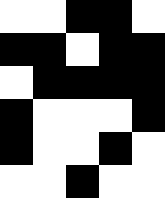[["white", "white", "black", "black", "white"], ["black", "black", "white", "black", "black"], ["white", "black", "black", "black", "black"], ["black", "white", "white", "white", "black"], ["black", "white", "white", "black", "white"], ["white", "white", "black", "white", "white"]]